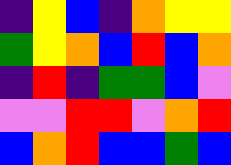[["indigo", "yellow", "blue", "indigo", "orange", "yellow", "yellow"], ["green", "yellow", "orange", "blue", "red", "blue", "orange"], ["indigo", "red", "indigo", "green", "green", "blue", "violet"], ["violet", "violet", "red", "red", "violet", "orange", "red"], ["blue", "orange", "red", "blue", "blue", "green", "blue"]]